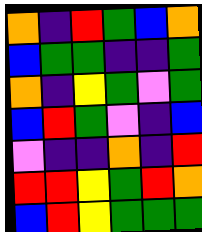[["orange", "indigo", "red", "green", "blue", "orange"], ["blue", "green", "green", "indigo", "indigo", "green"], ["orange", "indigo", "yellow", "green", "violet", "green"], ["blue", "red", "green", "violet", "indigo", "blue"], ["violet", "indigo", "indigo", "orange", "indigo", "red"], ["red", "red", "yellow", "green", "red", "orange"], ["blue", "red", "yellow", "green", "green", "green"]]